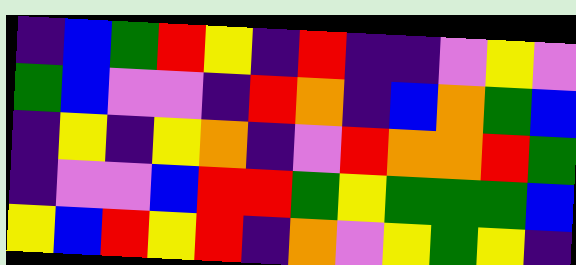[["indigo", "blue", "green", "red", "yellow", "indigo", "red", "indigo", "indigo", "violet", "yellow", "violet"], ["green", "blue", "violet", "violet", "indigo", "red", "orange", "indigo", "blue", "orange", "green", "blue"], ["indigo", "yellow", "indigo", "yellow", "orange", "indigo", "violet", "red", "orange", "orange", "red", "green"], ["indigo", "violet", "violet", "blue", "red", "red", "green", "yellow", "green", "green", "green", "blue"], ["yellow", "blue", "red", "yellow", "red", "indigo", "orange", "violet", "yellow", "green", "yellow", "indigo"]]